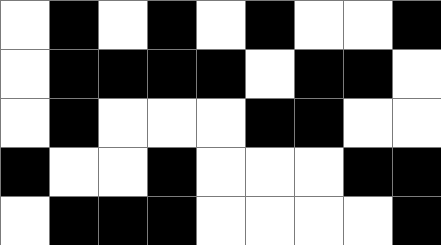[["white", "black", "white", "black", "white", "black", "white", "white", "black"], ["white", "black", "black", "black", "black", "white", "black", "black", "white"], ["white", "black", "white", "white", "white", "black", "black", "white", "white"], ["black", "white", "white", "black", "white", "white", "white", "black", "black"], ["white", "black", "black", "black", "white", "white", "white", "white", "black"]]